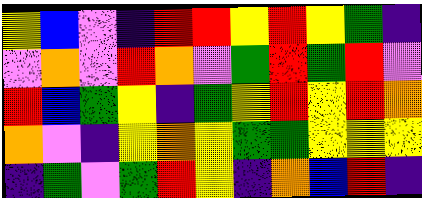[["yellow", "blue", "violet", "indigo", "red", "red", "yellow", "red", "yellow", "green", "indigo"], ["violet", "orange", "violet", "red", "orange", "violet", "green", "red", "green", "red", "violet"], ["red", "blue", "green", "yellow", "indigo", "green", "yellow", "red", "yellow", "red", "orange"], ["orange", "violet", "indigo", "yellow", "orange", "yellow", "green", "green", "yellow", "yellow", "yellow"], ["indigo", "green", "violet", "green", "red", "yellow", "indigo", "orange", "blue", "red", "indigo"]]